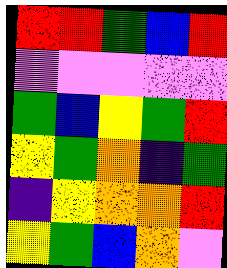[["red", "red", "green", "blue", "red"], ["violet", "violet", "violet", "violet", "violet"], ["green", "blue", "yellow", "green", "red"], ["yellow", "green", "orange", "indigo", "green"], ["indigo", "yellow", "orange", "orange", "red"], ["yellow", "green", "blue", "orange", "violet"]]